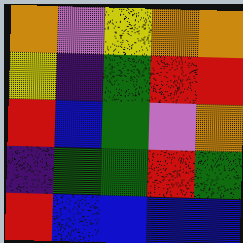[["orange", "violet", "yellow", "orange", "orange"], ["yellow", "indigo", "green", "red", "red"], ["red", "blue", "green", "violet", "orange"], ["indigo", "green", "green", "red", "green"], ["red", "blue", "blue", "blue", "blue"]]